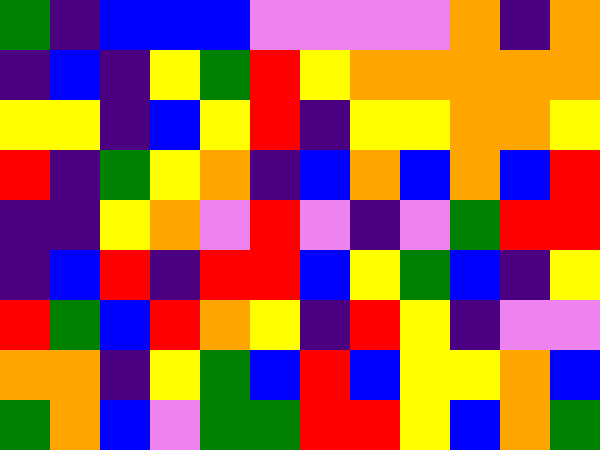[["green", "indigo", "blue", "blue", "blue", "violet", "violet", "violet", "violet", "orange", "indigo", "orange"], ["indigo", "blue", "indigo", "yellow", "green", "red", "yellow", "orange", "orange", "orange", "orange", "orange"], ["yellow", "yellow", "indigo", "blue", "yellow", "red", "indigo", "yellow", "yellow", "orange", "orange", "yellow"], ["red", "indigo", "green", "yellow", "orange", "indigo", "blue", "orange", "blue", "orange", "blue", "red"], ["indigo", "indigo", "yellow", "orange", "violet", "red", "violet", "indigo", "violet", "green", "red", "red"], ["indigo", "blue", "red", "indigo", "red", "red", "blue", "yellow", "green", "blue", "indigo", "yellow"], ["red", "green", "blue", "red", "orange", "yellow", "indigo", "red", "yellow", "indigo", "violet", "violet"], ["orange", "orange", "indigo", "yellow", "green", "blue", "red", "blue", "yellow", "yellow", "orange", "blue"], ["green", "orange", "blue", "violet", "green", "green", "red", "red", "yellow", "blue", "orange", "green"]]